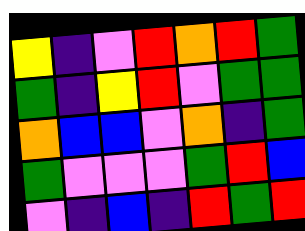[["yellow", "indigo", "violet", "red", "orange", "red", "green"], ["green", "indigo", "yellow", "red", "violet", "green", "green"], ["orange", "blue", "blue", "violet", "orange", "indigo", "green"], ["green", "violet", "violet", "violet", "green", "red", "blue"], ["violet", "indigo", "blue", "indigo", "red", "green", "red"]]